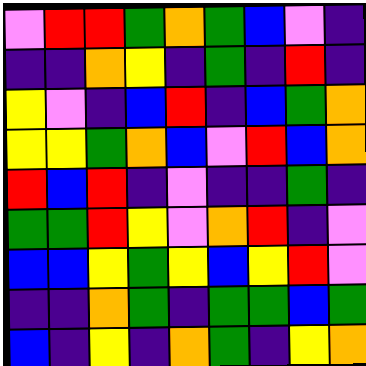[["violet", "red", "red", "green", "orange", "green", "blue", "violet", "indigo"], ["indigo", "indigo", "orange", "yellow", "indigo", "green", "indigo", "red", "indigo"], ["yellow", "violet", "indigo", "blue", "red", "indigo", "blue", "green", "orange"], ["yellow", "yellow", "green", "orange", "blue", "violet", "red", "blue", "orange"], ["red", "blue", "red", "indigo", "violet", "indigo", "indigo", "green", "indigo"], ["green", "green", "red", "yellow", "violet", "orange", "red", "indigo", "violet"], ["blue", "blue", "yellow", "green", "yellow", "blue", "yellow", "red", "violet"], ["indigo", "indigo", "orange", "green", "indigo", "green", "green", "blue", "green"], ["blue", "indigo", "yellow", "indigo", "orange", "green", "indigo", "yellow", "orange"]]